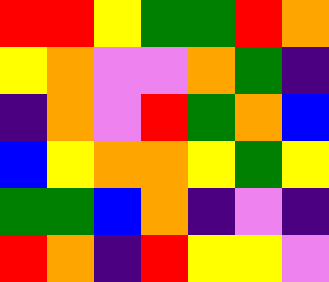[["red", "red", "yellow", "green", "green", "red", "orange"], ["yellow", "orange", "violet", "violet", "orange", "green", "indigo"], ["indigo", "orange", "violet", "red", "green", "orange", "blue"], ["blue", "yellow", "orange", "orange", "yellow", "green", "yellow"], ["green", "green", "blue", "orange", "indigo", "violet", "indigo"], ["red", "orange", "indigo", "red", "yellow", "yellow", "violet"]]